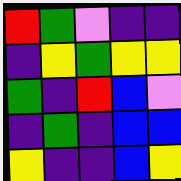[["red", "green", "violet", "indigo", "indigo"], ["indigo", "yellow", "green", "yellow", "yellow"], ["green", "indigo", "red", "blue", "violet"], ["indigo", "green", "indigo", "blue", "blue"], ["yellow", "indigo", "indigo", "blue", "yellow"]]